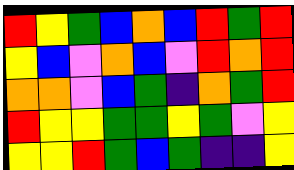[["red", "yellow", "green", "blue", "orange", "blue", "red", "green", "red"], ["yellow", "blue", "violet", "orange", "blue", "violet", "red", "orange", "red"], ["orange", "orange", "violet", "blue", "green", "indigo", "orange", "green", "red"], ["red", "yellow", "yellow", "green", "green", "yellow", "green", "violet", "yellow"], ["yellow", "yellow", "red", "green", "blue", "green", "indigo", "indigo", "yellow"]]